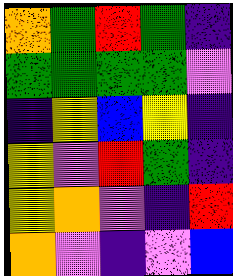[["orange", "green", "red", "green", "indigo"], ["green", "green", "green", "green", "violet"], ["indigo", "yellow", "blue", "yellow", "indigo"], ["yellow", "violet", "red", "green", "indigo"], ["yellow", "orange", "violet", "indigo", "red"], ["orange", "violet", "indigo", "violet", "blue"]]